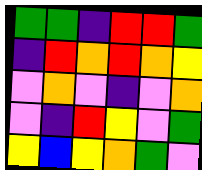[["green", "green", "indigo", "red", "red", "green"], ["indigo", "red", "orange", "red", "orange", "yellow"], ["violet", "orange", "violet", "indigo", "violet", "orange"], ["violet", "indigo", "red", "yellow", "violet", "green"], ["yellow", "blue", "yellow", "orange", "green", "violet"]]